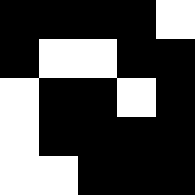[["black", "black", "black", "black", "white"], ["black", "white", "white", "black", "black"], ["white", "black", "black", "white", "black"], ["white", "black", "black", "black", "black"], ["white", "white", "black", "black", "black"]]